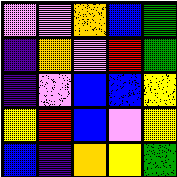[["violet", "violet", "orange", "blue", "green"], ["indigo", "orange", "violet", "red", "green"], ["indigo", "violet", "blue", "blue", "yellow"], ["yellow", "red", "blue", "violet", "yellow"], ["blue", "indigo", "orange", "yellow", "green"]]